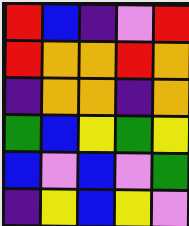[["red", "blue", "indigo", "violet", "red"], ["red", "orange", "orange", "red", "orange"], ["indigo", "orange", "orange", "indigo", "orange"], ["green", "blue", "yellow", "green", "yellow"], ["blue", "violet", "blue", "violet", "green"], ["indigo", "yellow", "blue", "yellow", "violet"]]